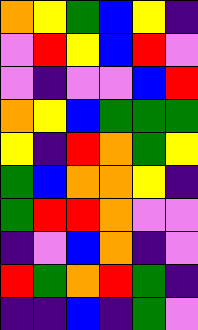[["orange", "yellow", "green", "blue", "yellow", "indigo"], ["violet", "red", "yellow", "blue", "red", "violet"], ["violet", "indigo", "violet", "violet", "blue", "red"], ["orange", "yellow", "blue", "green", "green", "green"], ["yellow", "indigo", "red", "orange", "green", "yellow"], ["green", "blue", "orange", "orange", "yellow", "indigo"], ["green", "red", "red", "orange", "violet", "violet"], ["indigo", "violet", "blue", "orange", "indigo", "violet"], ["red", "green", "orange", "red", "green", "indigo"], ["indigo", "indigo", "blue", "indigo", "green", "violet"]]